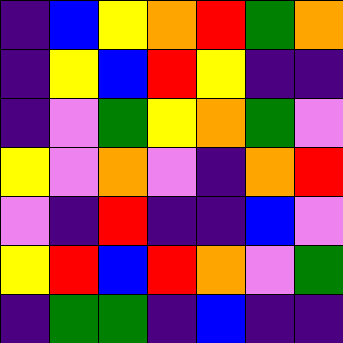[["indigo", "blue", "yellow", "orange", "red", "green", "orange"], ["indigo", "yellow", "blue", "red", "yellow", "indigo", "indigo"], ["indigo", "violet", "green", "yellow", "orange", "green", "violet"], ["yellow", "violet", "orange", "violet", "indigo", "orange", "red"], ["violet", "indigo", "red", "indigo", "indigo", "blue", "violet"], ["yellow", "red", "blue", "red", "orange", "violet", "green"], ["indigo", "green", "green", "indigo", "blue", "indigo", "indigo"]]